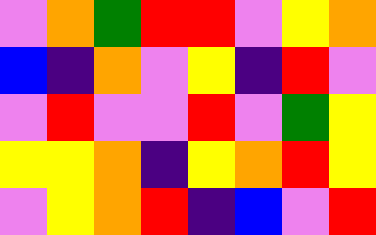[["violet", "orange", "green", "red", "red", "violet", "yellow", "orange"], ["blue", "indigo", "orange", "violet", "yellow", "indigo", "red", "violet"], ["violet", "red", "violet", "violet", "red", "violet", "green", "yellow"], ["yellow", "yellow", "orange", "indigo", "yellow", "orange", "red", "yellow"], ["violet", "yellow", "orange", "red", "indigo", "blue", "violet", "red"]]